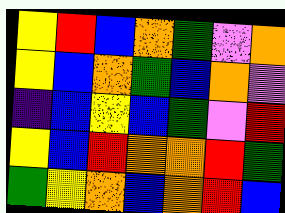[["yellow", "red", "blue", "orange", "green", "violet", "orange"], ["yellow", "blue", "orange", "green", "blue", "orange", "violet"], ["indigo", "blue", "yellow", "blue", "green", "violet", "red"], ["yellow", "blue", "red", "orange", "orange", "red", "green"], ["green", "yellow", "orange", "blue", "orange", "red", "blue"]]